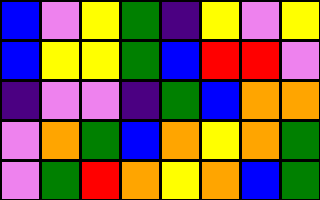[["blue", "violet", "yellow", "green", "indigo", "yellow", "violet", "yellow"], ["blue", "yellow", "yellow", "green", "blue", "red", "red", "violet"], ["indigo", "violet", "violet", "indigo", "green", "blue", "orange", "orange"], ["violet", "orange", "green", "blue", "orange", "yellow", "orange", "green"], ["violet", "green", "red", "orange", "yellow", "orange", "blue", "green"]]